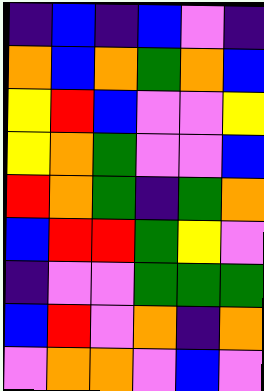[["indigo", "blue", "indigo", "blue", "violet", "indigo"], ["orange", "blue", "orange", "green", "orange", "blue"], ["yellow", "red", "blue", "violet", "violet", "yellow"], ["yellow", "orange", "green", "violet", "violet", "blue"], ["red", "orange", "green", "indigo", "green", "orange"], ["blue", "red", "red", "green", "yellow", "violet"], ["indigo", "violet", "violet", "green", "green", "green"], ["blue", "red", "violet", "orange", "indigo", "orange"], ["violet", "orange", "orange", "violet", "blue", "violet"]]